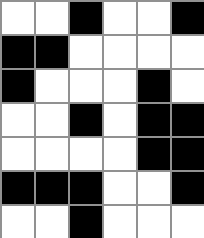[["white", "white", "black", "white", "white", "black"], ["black", "black", "white", "white", "white", "white"], ["black", "white", "white", "white", "black", "white"], ["white", "white", "black", "white", "black", "black"], ["white", "white", "white", "white", "black", "black"], ["black", "black", "black", "white", "white", "black"], ["white", "white", "black", "white", "white", "white"]]